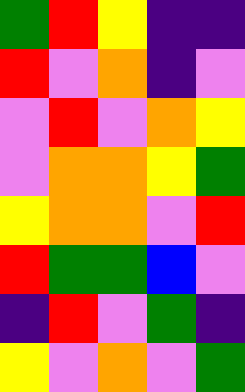[["green", "red", "yellow", "indigo", "indigo"], ["red", "violet", "orange", "indigo", "violet"], ["violet", "red", "violet", "orange", "yellow"], ["violet", "orange", "orange", "yellow", "green"], ["yellow", "orange", "orange", "violet", "red"], ["red", "green", "green", "blue", "violet"], ["indigo", "red", "violet", "green", "indigo"], ["yellow", "violet", "orange", "violet", "green"]]